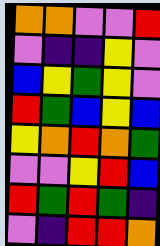[["orange", "orange", "violet", "violet", "red"], ["violet", "indigo", "indigo", "yellow", "violet"], ["blue", "yellow", "green", "yellow", "violet"], ["red", "green", "blue", "yellow", "blue"], ["yellow", "orange", "red", "orange", "green"], ["violet", "violet", "yellow", "red", "blue"], ["red", "green", "red", "green", "indigo"], ["violet", "indigo", "red", "red", "orange"]]